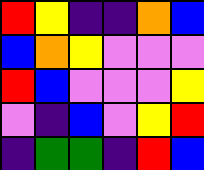[["red", "yellow", "indigo", "indigo", "orange", "blue"], ["blue", "orange", "yellow", "violet", "violet", "violet"], ["red", "blue", "violet", "violet", "violet", "yellow"], ["violet", "indigo", "blue", "violet", "yellow", "red"], ["indigo", "green", "green", "indigo", "red", "blue"]]